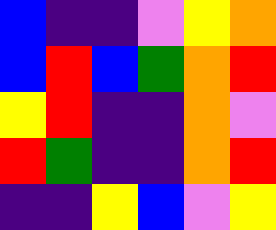[["blue", "indigo", "indigo", "violet", "yellow", "orange"], ["blue", "red", "blue", "green", "orange", "red"], ["yellow", "red", "indigo", "indigo", "orange", "violet"], ["red", "green", "indigo", "indigo", "orange", "red"], ["indigo", "indigo", "yellow", "blue", "violet", "yellow"]]